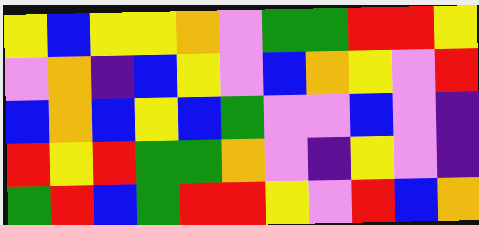[["yellow", "blue", "yellow", "yellow", "orange", "violet", "green", "green", "red", "red", "yellow"], ["violet", "orange", "indigo", "blue", "yellow", "violet", "blue", "orange", "yellow", "violet", "red"], ["blue", "orange", "blue", "yellow", "blue", "green", "violet", "violet", "blue", "violet", "indigo"], ["red", "yellow", "red", "green", "green", "orange", "violet", "indigo", "yellow", "violet", "indigo"], ["green", "red", "blue", "green", "red", "red", "yellow", "violet", "red", "blue", "orange"]]